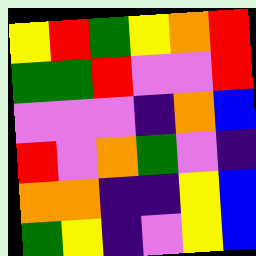[["yellow", "red", "green", "yellow", "orange", "red"], ["green", "green", "red", "violet", "violet", "red"], ["violet", "violet", "violet", "indigo", "orange", "blue"], ["red", "violet", "orange", "green", "violet", "indigo"], ["orange", "orange", "indigo", "indigo", "yellow", "blue"], ["green", "yellow", "indigo", "violet", "yellow", "blue"]]